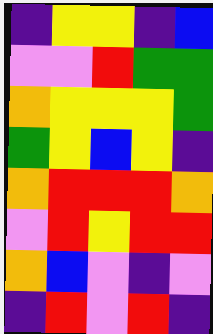[["indigo", "yellow", "yellow", "indigo", "blue"], ["violet", "violet", "red", "green", "green"], ["orange", "yellow", "yellow", "yellow", "green"], ["green", "yellow", "blue", "yellow", "indigo"], ["orange", "red", "red", "red", "orange"], ["violet", "red", "yellow", "red", "red"], ["orange", "blue", "violet", "indigo", "violet"], ["indigo", "red", "violet", "red", "indigo"]]